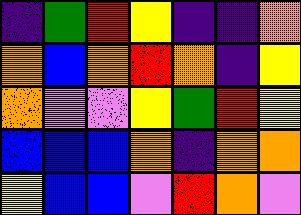[["indigo", "green", "red", "yellow", "indigo", "indigo", "orange"], ["orange", "blue", "orange", "red", "orange", "indigo", "yellow"], ["orange", "violet", "violet", "yellow", "green", "red", "yellow"], ["blue", "blue", "blue", "orange", "indigo", "orange", "orange"], ["yellow", "blue", "blue", "violet", "red", "orange", "violet"]]